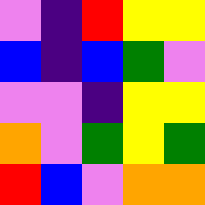[["violet", "indigo", "red", "yellow", "yellow"], ["blue", "indigo", "blue", "green", "violet"], ["violet", "violet", "indigo", "yellow", "yellow"], ["orange", "violet", "green", "yellow", "green"], ["red", "blue", "violet", "orange", "orange"]]